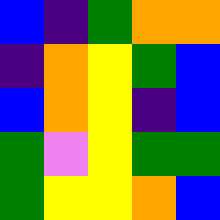[["blue", "indigo", "green", "orange", "orange"], ["indigo", "orange", "yellow", "green", "blue"], ["blue", "orange", "yellow", "indigo", "blue"], ["green", "violet", "yellow", "green", "green"], ["green", "yellow", "yellow", "orange", "blue"]]